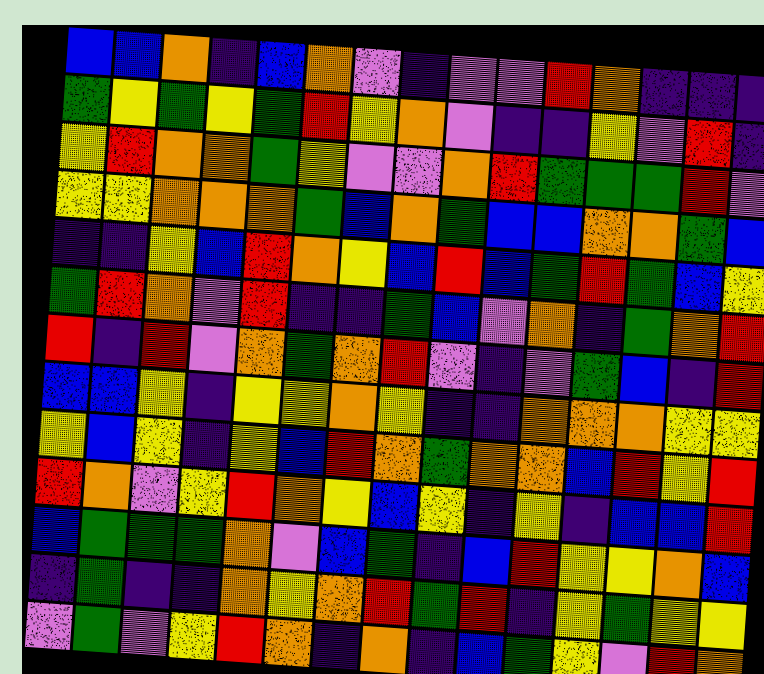[["blue", "blue", "orange", "indigo", "blue", "orange", "violet", "indigo", "violet", "violet", "red", "orange", "indigo", "indigo", "indigo"], ["green", "yellow", "green", "yellow", "green", "red", "yellow", "orange", "violet", "indigo", "indigo", "yellow", "violet", "red", "indigo"], ["yellow", "red", "orange", "orange", "green", "yellow", "violet", "violet", "orange", "red", "green", "green", "green", "red", "violet"], ["yellow", "yellow", "orange", "orange", "orange", "green", "blue", "orange", "green", "blue", "blue", "orange", "orange", "green", "blue"], ["indigo", "indigo", "yellow", "blue", "red", "orange", "yellow", "blue", "red", "blue", "green", "red", "green", "blue", "yellow"], ["green", "red", "orange", "violet", "red", "indigo", "indigo", "green", "blue", "violet", "orange", "indigo", "green", "orange", "red"], ["red", "indigo", "red", "violet", "orange", "green", "orange", "red", "violet", "indigo", "violet", "green", "blue", "indigo", "red"], ["blue", "blue", "yellow", "indigo", "yellow", "yellow", "orange", "yellow", "indigo", "indigo", "orange", "orange", "orange", "yellow", "yellow"], ["yellow", "blue", "yellow", "indigo", "yellow", "blue", "red", "orange", "green", "orange", "orange", "blue", "red", "yellow", "red"], ["red", "orange", "violet", "yellow", "red", "orange", "yellow", "blue", "yellow", "indigo", "yellow", "indigo", "blue", "blue", "red"], ["blue", "green", "green", "green", "orange", "violet", "blue", "green", "indigo", "blue", "red", "yellow", "yellow", "orange", "blue"], ["indigo", "green", "indigo", "indigo", "orange", "yellow", "orange", "red", "green", "red", "indigo", "yellow", "green", "yellow", "yellow"], ["violet", "green", "violet", "yellow", "red", "orange", "indigo", "orange", "indigo", "blue", "green", "yellow", "violet", "red", "orange"]]